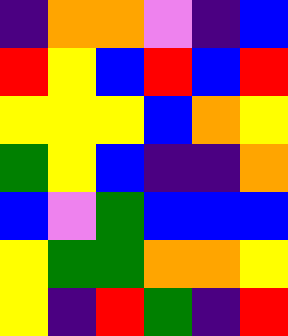[["indigo", "orange", "orange", "violet", "indigo", "blue"], ["red", "yellow", "blue", "red", "blue", "red"], ["yellow", "yellow", "yellow", "blue", "orange", "yellow"], ["green", "yellow", "blue", "indigo", "indigo", "orange"], ["blue", "violet", "green", "blue", "blue", "blue"], ["yellow", "green", "green", "orange", "orange", "yellow"], ["yellow", "indigo", "red", "green", "indigo", "red"]]